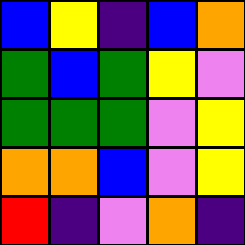[["blue", "yellow", "indigo", "blue", "orange"], ["green", "blue", "green", "yellow", "violet"], ["green", "green", "green", "violet", "yellow"], ["orange", "orange", "blue", "violet", "yellow"], ["red", "indigo", "violet", "orange", "indigo"]]